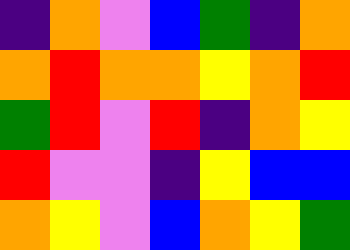[["indigo", "orange", "violet", "blue", "green", "indigo", "orange"], ["orange", "red", "orange", "orange", "yellow", "orange", "red"], ["green", "red", "violet", "red", "indigo", "orange", "yellow"], ["red", "violet", "violet", "indigo", "yellow", "blue", "blue"], ["orange", "yellow", "violet", "blue", "orange", "yellow", "green"]]